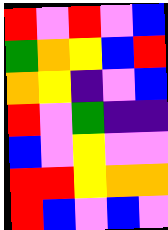[["red", "violet", "red", "violet", "blue"], ["green", "orange", "yellow", "blue", "red"], ["orange", "yellow", "indigo", "violet", "blue"], ["red", "violet", "green", "indigo", "indigo"], ["blue", "violet", "yellow", "violet", "violet"], ["red", "red", "yellow", "orange", "orange"], ["red", "blue", "violet", "blue", "violet"]]